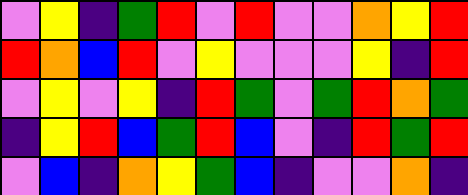[["violet", "yellow", "indigo", "green", "red", "violet", "red", "violet", "violet", "orange", "yellow", "red"], ["red", "orange", "blue", "red", "violet", "yellow", "violet", "violet", "violet", "yellow", "indigo", "red"], ["violet", "yellow", "violet", "yellow", "indigo", "red", "green", "violet", "green", "red", "orange", "green"], ["indigo", "yellow", "red", "blue", "green", "red", "blue", "violet", "indigo", "red", "green", "red"], ["violet", "blue", "indigo", "orange", "yellow", "green", "blue", "indigo", "violet", "violet", "orange", "indigo"]]